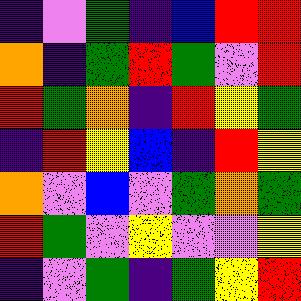[["indigo", "violet", "green", "indigo", "blue", "red", "red"], ["orange", "indigo", "green", "red", "green", "violet", "red"], ["red", "green", "orange", "indigo", "red", "yellow", "green"], ["indigo", "red", "yellow", "blue", "indigo", "red", "yellow"], ["orange", "violet", "blue", "violet", "green", "orange", "green"], ["red", "green", "violet", "yellow", "violet", "violet", "yellow"], ["indigo", "violet", "green", "indigo", "green", "yellow", "red"]]